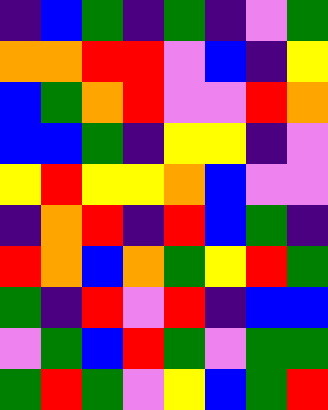[["indigo", "blue", "green", "indigo", "green", "indigo", "violet", "green"], ["orange", "orange", "red", "red", "violet", "blue", "indigo", "yellow"], ["blue", "green", "orange", "red", "violet", "violet", "red", "orange"], ["blue", "blue", "green", "indigo", "yellow", "yellow", "indigo", "violet"], ["yellow", "red", "yellow", "yellow", "orange", "blue", "violet", "violet"], ["indigo", "orange", "red", "indigo", "red", "blue", "green", "indigo"], ["red", "orange", "blue", "orange", "green", "yellow", "red", "green"], ["green", "indigo", "red", "violet", "red", "indigo", "blue", "blue"], ["violet", "green", "blue", "red", "green", "violet", "green", "green"], ["green", "red", "green", "violet", "yellow", "blue", "green", "red"]]